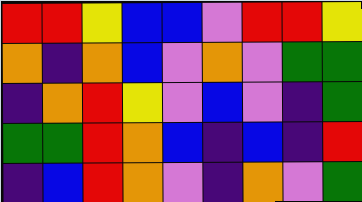[["red", "red", "yellow", "blue", "blue", "violet", "red", "red", "yellow"], ["orange", "indigo", "orange", "blue", "violet", "orange", "violet", "green", "green"], ["indigo", "orange", "red", "yellow", "violet", "blue", "violet", "indigo", "green"], ["green", "green", "red", "orange", "blue", "indigo", "blue", "indigo", "red"], ["indigo", "blue", "red", "orange", "violet", "indigo", "orange", "violet", "green"]]